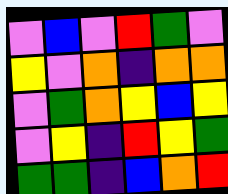[["violet", "blue", "violet", "red", "green", "violet"], ["yellow", "violet", "orange", "indigo", "orange", "orange"], ["violet", "green", "orange", "yellow", "blue", "yellow"], ["violet", "yellow", "indigo", "red", "yellow", "green"], ["green", "green", "indigo", "blue", "orange", "red"]]